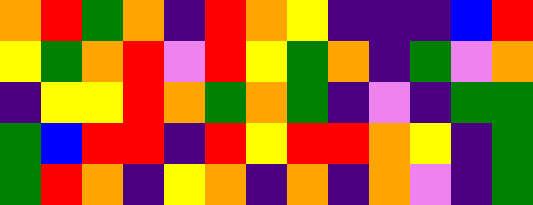[["orange", "red", "green", "orange", "indigo", "red", "orange", "yellow", "indigo", "indigo", "indigo", "blue", "red"], ["yellow", "green", "orange", "red", "violet", "red", "yellow", "green", "orange", "indigo", "green", "violet", "orange"], ["indigo", "yellow", "yellow", "red", "orange", "green", "orange", "green", "indigo", "violet", "indigo", "green", "green"], ["green", "blue", "red", "red", "indigo", "red", "yellow", "red", "red", "orange", "yellow", "indigo", "green"], ["green", "red", "orange", "indigo", "yellow", "orange", "indigo", "orange", "indigo", "orange", "violet", "indigo", "green"]]